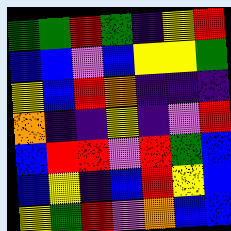[["green", "green", "red", "green", "indigo", "yellow", "red"], ["blue", "blue", "violet", "blue", "yellow", "yellow", "green"], ["yellow", "blue", "red", "orange", "indigo", "indigo", "indigo"], ["orange", "indigo", "indigo", "yellow", "indigo", "violet", "red"], ["blue", "red", "red", "violet", "red", "green", "blue"], ["blue", "yellow", "indigo", "blue", "red", "yellow", "blue"], ["yellow", "green", "red", "violet", "orange", "blue", "blue"]]